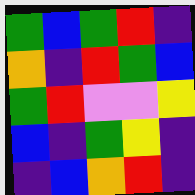[["green", "blue", "green", "red", "indigo"], ["orange", "indigo", "red", "green", "blue"], ["green", "red", "violet", "violet", "yellow"], ["blue", "indigo", "green", "yellow", "indigo"], ["indigo", "blue", "orange", "red", "indigo"]]